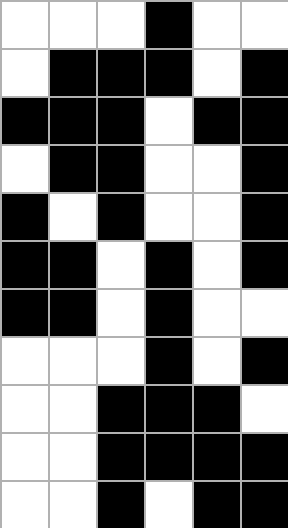[["white", "white", "white", "black", "white", "white"], ["white", "black", "black", "black", "white", "black"], ["black", "black", "black", "white", "black", "black"], ["white", "black", "black", "white", "white", "black"], ["black", "white", "black", "white", "white", "black"], ["black", "black", "white", "black", "white", "black"], ["black", "black", "white", "black", "white", "white"], ["white", "white", "white", "black", "white", "black"], ["white", "white", "black", "black", "black", "white"], ["white", "white", "black", "black", "black", "black"], ["white", "white", "black", "white", "black", "black"]]